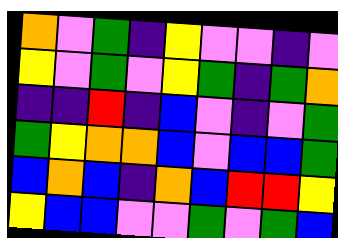[["orange", "violet", "green", "indigo", "yellow", "violet", "violet", "indigo", "violet"], ["yellow", "violet", "green", "violet", "yellow", "green", "indigo", "green", "orange"], ["indigo", "indigo", "red", "indigo", "blue", "violet", "indigo", "violet", "green"], ["green", "yellow", "orange", "orange", "blue", "violet", "blue", "blue", "green"], ["blue", "orange", "blue", "indigo", "orange", "blue", "red", "red", "yellow"], ["yellow", "blue", "blue", "violet", "violet", "green", "violet", "green", "blue"]]